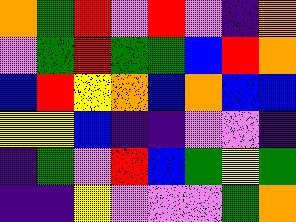[["orange", "green", "red", "violet", "red", "violet", "indigo", "orange"], ["violet", "green", "red", "green", "green", "blue", "red", "orange"], ["blue", "red", "yellow", "orange", "blue", "orange", "blue", "blue"], ["yellow", "yellow", "blue", "indigo", "indigo", "violet", "violet", "indigo"], ["indigo", "green", "violet", "red", "blue", "green", "yellow", "green"], ["indigo", "indigo", "yellow", "violet", "violet", "violet", "green", "orange"]]